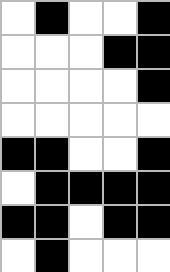[["white", "black", "white", "white", "black"], ["white", "white", "white", "black", "black"], ["white", "white", "white", "white", "black"], ["white", "white", "white", "white", "white"], ["black", "black", "white", "white", "black"], ["white", "black", "black", "black", "black"], ["black", "black", "white", "black", "black"], ["white", "black", "white", "white", "white"]]